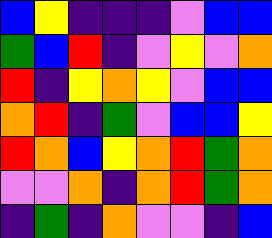[["blue", "yellow", "indigo", "indigo", "indigo", "violet", "blue", "blue"], ["green", "blue", "red", "indigo", "violet", "yellow", "violet", "orange"], ["red", "indigo", "yellow", "orange", "yellow", "violet", "blue", "blue"], ["orange", "red", "indigo", "green", "violet", "blue", "blue", "yellow"], ["red", "orange", "blue", "yellow", "orange", "red", "green", "orange"], ["violet", "violet", "orange", "indigo", "orange", "red", "green", "orange"], ["indigo", "green", "indigo", "orange", "violet", "violet", "indigo", "blue"]]